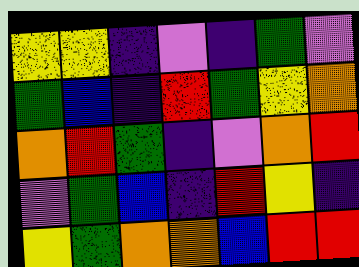[["yellow", "yellow", "indigo", "violet", "indigo", "green", "violet"], ["green", "blue", "indigo", "red", "green", "yellow", "orange"], ["orange", "red", "green", "indigo", "violet", "orange", "red"], ["violet", "green", "blue", "indigo", "red", "yellow", "indigo"], ["yellow", "green", "orange", "orange", "blue", "red", "red"]]